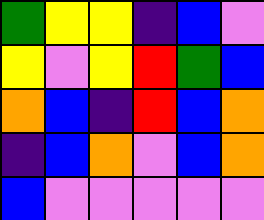[["green", "yellow", "yellow", "indigo", "blue", "violet"], ["yellow", "violet", "yellow", "red", "green", "blue"], ["orange", "blue", "indigo", "red", "blue", "orange"], ["indigo", "blue", "orange", "violet", "blue", "orange"], ["blue", "violet", "violet", "violet", "violet", "violet"]]